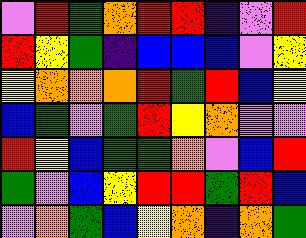[["violet", "red", "green", "orange", "red", "red", "indigo", "violet", "red"], ["red", "yellow", "green", "indigo", "blue", "blue", "blue", "violet", "yellow"], ["yellow", "orange", "orange", "orange", "red", "green", "red", "blue", "yellow"], ["blue", "green", "violet", "green", "red", "yellow", "orange", "violet", "violet"], ["red", "yellow", "blue", "green", "green", "orange", "violet", "blue", "red"], ["green", "violet", "blue", "yellow", "red", "red", "green", "red", "blue"], ["violet", "orange", "green", "blue", "yellow", "orange", "indigo", "orange", "green"]]